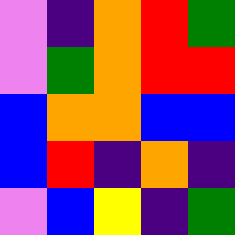[["violet", "indigo", "orange", "red", "green"], ["violet", "green", "orange", "red", "red"], ["blue", "orange", "orange", "blue", "blue"], ["blue", "red", "indigo", "orange", "indigo"], ["violet", "blue", "yellow", "indigo", "green"]]